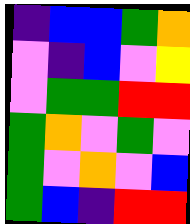[["indigo", "blue", "blue", "green", "orange"], ["violet", "indigo", "blue", "violet", "yellow"], ["violet", "green", "green", "red", "red"], ["green", "orange", "violet", "green", "violet"], ["green", "violet", "orange", "violet", "blue"], ["green", "blue", "indigo", "red", "red"]]